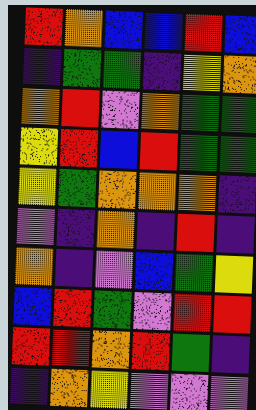[["red", "orange", "blue", "blue", "red", "blue"], ["indigo", "green", "green", "indigo", "yellow", "orange"], ["orange", "red", "violet", "orange", "green", "green"], ["yellow", "red", "blue", "red", "green", "green"], ["yellow", "green", "orange", "orange", "orange", "indigo"], ["violet", "indigo", "orange", "indigo", "red", "indigo"], ["orange", "indigo", "violet", "blue", "green", "yellow"], ["blue", "red", "green", "violet", "red", "red"], ["red", "red", "orange", "red", "green", "indigo"], ["indigo", "orange", "yellow", "violet", "violet", "violet"]]